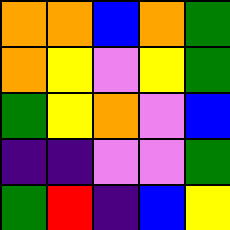[["orange", "orange", "blue", "orange", "green"], ["orange", "yellow", "violet", "yellow", "green"], ["green", "yellow", "orange", "violet", "blue"], ["indigo", "indigo", "violet", "violet", "green"], ["green", "red", "indigo", "blue", "yellow"]]